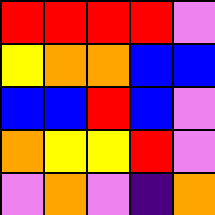[["red", "red", "red", "red", "violet"], ["yellow", "orange", "orange", "blue", "blue"], ["blue", "blue", "red", "blue", "violet"], ["orange", "yellow", "yellow", "red", "violet"], ["violet", "orange", "violet", "indigo", "orange"]]